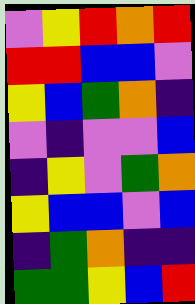[["violet", "yellow", "red", "orange", "red"], ["red", "red", "blue", "blue", "violet"], ["yellow", "blue", "green", "orange", "indigo"], ["violet", "indigo", "violet", "violet", "blue"], ["indigo", "yellow", "violet", "green", "orange"], ["yellow", "blue", "blue", "violet", "blue"], ["indigo", "green", "orange", "indigo", "indigo"], ["green", "green", "yellow", "blue", "red"]]